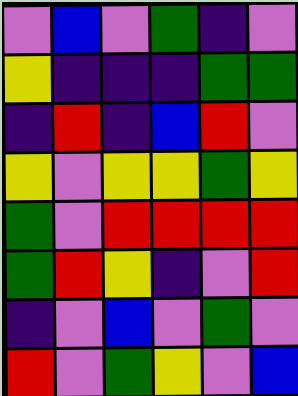[["violet", "blue", "violet", "green", "indigo", "violet"], ["yellow", "indigo", "indigo", "indigo", "green", "green"], ["indigo", "red", "indigo", "blue", "red", "violet"], ["yellow", "violet", "yellow", "yellow", "green", "yellow"], ["green", "violet", "red", "red", "red", "red"], ["green", "red", "yellow", "indigo", "violet", "red"], ["indigo", "violet", "blue", "violet", "green", "violet"], ["red", "violet", "green", "yellow", "violet", "blue"]]